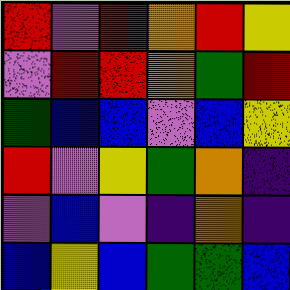[["red", "violet", "red", "orange", "red", "yellow"], ["violet", "red", "red", "orange", "green", "red"], ["green", "blue", "blue", "violet", "blue", "yellow"], ["red", "violet", "yellow", "green", "orange", "indigo"], ["violet", "blue", "violet", "indigo", "orange", "indigo"], ["blue", "yellow", "blue", "green", "green", "blue"]]